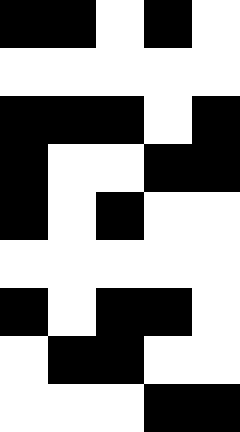[["black", "black", "white", "black", "white"], ["white", "white", "white", "white", "white"], ["black", "black", "black", "white", "black"], ["black", "white", "white", "black", "black"], ["black", "white", "black", "white", "white"], ["white", "white", "white", "white", "white"], ["black", "white", "black", "black", "white"], ["white", "black", "black", "white", "white"], ["white", "white", "white", "black", "black"]]